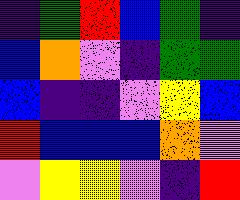[["indigo", "green", "red", "blue", "green", "indigo"], ["blue", "orange", "violet", "indigo", "green", "green"], ["blue", "indigo", "indigo", "violet", "yellow", "blue"], ["red", "blue", "blue", "blue", "orange", "violet"], ["violet", "yellow", "yellow", "violet", "indigo", "red"]]